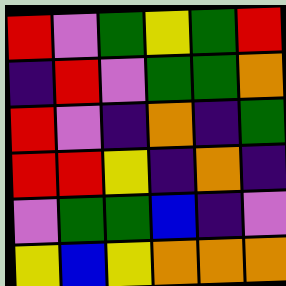[["red", "violet", "green", "yellow", "green", "red"], ["indigo", "red", "violet", "green", "green", "orange"], ["red", "violet", "indigo", "orange", "indigo", "green"], ["red", "red", "yellow", "indigo", "orange", "indigo"], ["violet", "green", "green", "blue", "indigo", "violet"], ["yellow", "blue", "yellow", "orange", "orange", "orange"]]